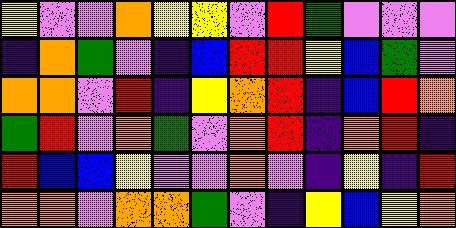[["yellow", "violet", "violet", "orange", "yellow", "yellow", "violet", "red", "green", "violet", "violet", "violet"], ["indigo", "orange", "green", "violet", "indigo", "blue", "red", "red", "yellow", "blue", "green", "violet"], ["orange", "orange", "violet", "red", "indigo", "yellow", "orange", "red", "indigo", "blue", "red", "orange"], ["green", "red", "violet", "orange", "green", "violet", "orange", "red", "indigo", "orange", "red", "indigo"], ["red", "blue", "blue", "yellow", "violet", "violet", "orange", "violet", "indigo", "yellow", "indigo", "red"], ["orange", "orange", "violet", "orange", "orange", "green", "violet", "indigo", "yellow", "blue", "yellow", "orange"]]